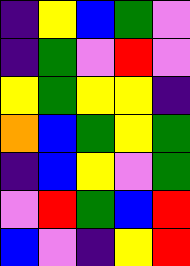[["indigo", "yellow", "blue", "green", "violet"], ["indigo", "green", "violet", "red", "violet"], ["yellow", "green", "yellow", "yellow", "indigo"], ["orange", "blue", "green", "yellow", "green"], ["indigo", "blue", "yellow", "violet", "green"], ["violet", "red", "green", "blue", "red"], ["blue", "violet", "indigo", "yellow", "red"]]